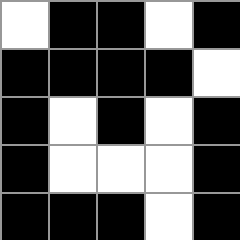[["white", "black", "black", "white", "black"], ["black", "black", "black", "black", "white"], ["black", "white", "black", "white", "black"], ["black", "white", "white", "white", "black"], ["black", "black", "black", "white", "black"]]